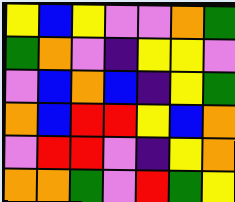[["yellow", "blue", "yellow", "violet", "violet", "orange", "green"], ["green", "orange", "violet", "indigo", "yellow", "yellow", "violet"], ["violet", "blue", "orange", "blue", "indigo", "yellow", "green"], ["orange", "blue", "red", "red", "yellow", "blue", "orange"], ["violet", "red", "red", "violet", "indigo", "yellow", "orange"], ["orange", "orange", "green", "violet", "red", "green", "yellow"]]